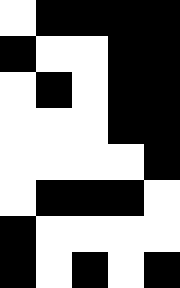[["white", "black", "black", "black", "black"], ["black", "white", "white", "black", "black"], ["white", "black", "white", "black", "black"], ["white", "white", "white", "black", "black"], ["white", "white", "white", "white", "black"], ["white", "black", "black", "black", "white"], ["black", "white", "white", "white", "white"], ["black", "white", "black", "white", "black"]]